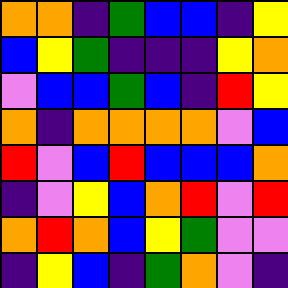[["orange", "orange", "indigo", "green", "blue", "blue", "indigo", "yellow"], ["blue", "yellow", "green", "indigo", "indigo", "indigo", "yellow", "orange"], ["violet", "blue", "blue", "green", "blue", "indigo", "red", "yellow"], ["orange", "indigo", "orange", "orange", "orange", "orange", "violet", "blue"], ["red", "violet", "blue", "red", "blue", "blue", "blue", "orange"], ["indigo", "violet", "yellow", "blue", "orange", "red", "violet", "red"], ["orange", "red", "orange", "blue", "yellow", "green", "violet", "violet"], ["indigo", "yellow", "blue", "indigo", "green", "orange", "violet", "indigo"]]